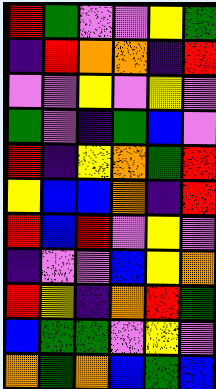[["red", "green", "violet", "violet", "yellow", "green"], ["indigo", "red", "orange", "orange", "indigo", "red"], ["violet", "violet", "yellow", "violet", "yellow", "violet"], ["green", "violet", "indigo", "green", "blue", "violet"], ["red", "indigo", "yellow", "orange", "green", "red"], ["yellow", "blue", "blue", "orange", "indigo", "red"], ["red", "blue", "red", "violet", "yellow", "violet"], ["indigo", "violet", "violet", "blue", "yellow", "orange"], ["red", "yellow", "indigo", "orange", "red", "green"], ["blue", "green", "green", "violet", "yellow", "violet"], ["orange", "green", "orange", "blue", "green", "blue"]]